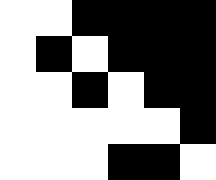[["white", "white", "black", "black", "black", "black"], ["white", "black", "white", "black", "black", "black"], ["white", "white", "black", "white", "black", "black"], ["white", "white", "white", "white", "white", "black"], ["white", "white", "white", "black", "black", "white"]]